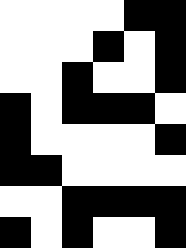[["white", "white", "white", "white", "black", "black"], ["white", "white", "white", "black", "white", "black"], ["white", "white", "black", "white", "white", "black"], ["black", "white", "black", "black", "black", "white"], ["black", "white", "white", "white", "white", "black"], ["black", "black", "white", "white", "white", "white"], ["white", "white", "black", "black", "black", "black"], ["black", "white", "black", "white", "white", "black"]]